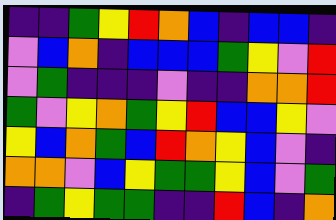[["indigo", "indigo", "green", "yellow", "red", "orange", "blue", "indigo", "blue", "blue", "indigo"], ["violet", "blue", "orange", "indigo", "blue", "blue", "blue", "green", "yellow", "violet", "red"], ["violet", "green", "indigo", "indigo", "indigo", "violet", "indigo", "indigo", "orange", "orange", "red"], ["green", "violet", "yellow", "orange", "green", "yellow", "red", "blue", "blue", "yellow", "violet"], ["yellow", "blue", "orange", "green", "blue", "red", "orange", "yellow", "blue", "violet", "indigo"], ["orange", "orange", "violet", "blue", "yellow", "green", "green", "yellow", "blue", "violet", "green"], ["indigo", "green", "yellow", "green", "green", "indigo", "indigo", "red", "blue", "indigo", "orange"]]